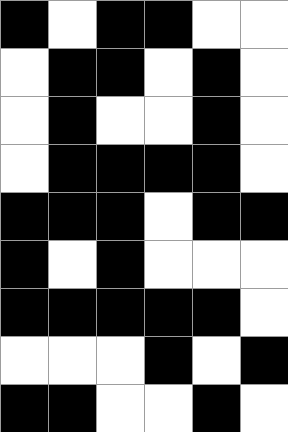[["black", "white", "black", "black", "white", "white"], ["white", "black", "black", "white", "black", "white"], ["white", "black", "white", "white", "black", "white"], ["white", "black", "black", "black", "black", "white"], ["black", "black", "black", "white", "black", "black"], ["black", "white", "black", "white", "white", "white"], ["black", "black", "black", "black", "black", "white"], ["white", "white", "white", "black", "white", "black"], ["black", "black", "white", "white", "black", "white"]]